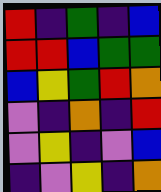[["red", "indigo", "green", "indigo", "blue"], ["red", "red", "blue", "green", "green"], ["blue", "yellow", "green", "red", "orange"], ["violet", "indigo", "orange", "indigo", "red"], ["violet", "yellow", "indigo", "violet", "blue"], ["indigo", "violet", "yellow", "indigo", "orange"]]